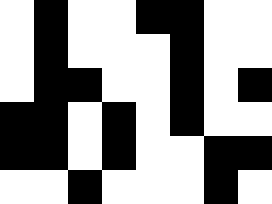[["white", "black", "white", "white", "black", "black", "white", "white"], ["white", "black", "white", "white", "white", "black", "white", "white"], ["white", "black", "black", "white", "white", "black", "white", "black"], ["black", "black", "white", "black", "white", "black", "white", "white"], ["black", "black", "white", "black", "white", "white", "black", "black"], ["white", "white", "black", "white", "white", "white", "black", "white"]]